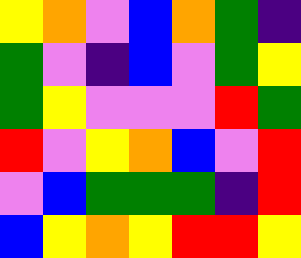[["yellow", "orange", "violet", "blue", "orange", "green", "indigo"], ["green", "violet", "indigo", "blue", "violet", "green", "yellow"], ["green", "yellow", "violet", "violet", "violet", "red", "green"], ["red", "violet", "yellow", "orange", "blue", "violet", "red"], ["violet", "blue", "green", "green", "green", "indigo", "red"], ["blue", "yellow", "orange", "yellow", "red", "red", "yellow"]]